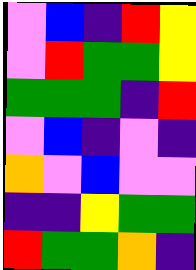[["violet", "blue", "indigo", "red", "yellow"], ["violet", "red", "green", "green", "yellow"], ["green", "green", "green", "indigo", "red"], ["violet", "blue", "indigo", "violet", "indigo"], ["orange", "violet", "blue", "violet", "violet"], ["indigo", "indigo", "yellow", "green", "green"], ["red", "green", "green", "orange", "indigo"]]